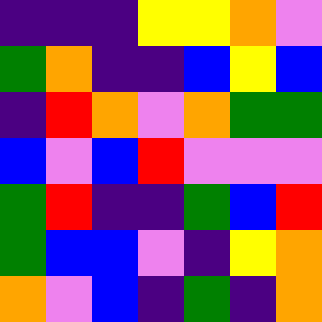[["indigo", "indigo", "indigo", "yellow", "yellow", "orange", "violet"], ["green", "orange", "indigo", "indigo", "blue", "yellow", "blue"], ["indigo", "red", "orange", "violet", "orange", "green", "green"], ["blue", "violet", "blue", "red", "violet", "violet", "violet"], ["green", "red", "indigo", "indigo", "green", "blue", "red"], ["green", "blue", "blue", "violet", "indigo", "yellow", "orange"], ["orange", "violet", "blue", "indigo", "green", "indigo", "orange"]]